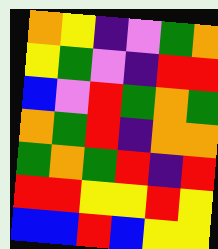[["orange", "yellow", "indigo", "violet", "green", "orange"], ["yellow", "green", "violet", "indigo", "red", "red"], ["blue", "violet", "red", "green", "orange", "green"], ["orange", "green", "red", "indigo", "orange", "orange"], ["green", "orange", "green", "red", "indigo", "red"], ["red", "red", "yellow", "yellow", "red", "yellow"], ["blue", "blue", "red", "blue", "yellow", "yellow"]]